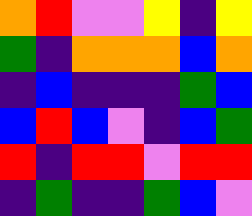[["orange", "red", "violet", "violet", "yellow", "indigo", "yellow"], ["green", "indigo", "orange", "orange", "orange", "blue", "orange"], ["indigo", "blue", "indigo", "indigo", "indigo", "green", "blue"], ["blue", "red", "blue", "violet", "indigo", "blue", "green"], ["red", "indigo", "red", "red", "violet", "red", "red"], ["indigo", "green", "indigo", "indigo", "green", "blue", "violet"]]